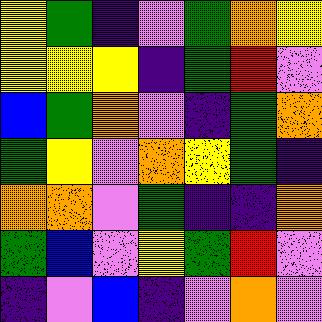[["yellow", "green", "indigo", "violet", "green", "orange", "yellow"], ["yellow", "yellow", "yellow", "indigo", "green", "red", "violet"], ["blue", "green", "orange", "violet", "indigo", "green", "orange"], ["green", "yellow", "violet", "orange", "yellow", "green", "indigo"], ["orange", "orange", "violet", "green", "indigo", "indigo", "orange"], ["green", "blue", "violet", "yellow", "green", "red", "violet"], ["indigo", "violet", "blue", "indigo", "violet", "orange", "violet"]]